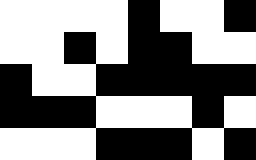[["white", "white", "white", "white", "black", "white", "white", "black"], ["white", "white", "black", "white", "black", "black", "white", "white"], ["black", "white", "white", "black", "black", "black", "black", "black"], ["black", "black", "black", "white", "white", "white", "black", "white"], ["white", "white", "white", "black", "black", "black", "white", "black"]]